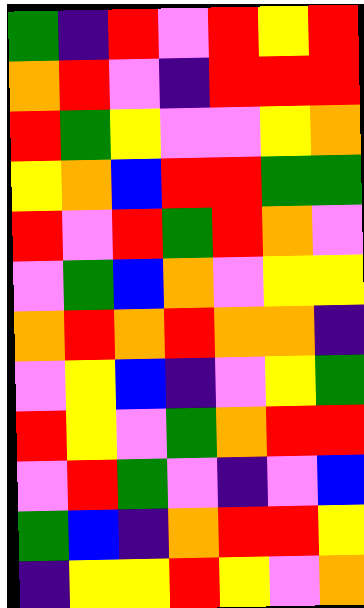[["green", "indigo", "red", "violet", "red", "yellow", "red"], ["orange", "red", "violet", "indigo", "red", "red", "red"], ["red", "green", "yellow", "violet", "violet", "yellow", "orange"], ["yellow", "orange", "blue", "red", "red", "green", "green"], ["red", "violet", "red", "green", "red", "orange", "violet"], ["violet", "green", "blue", "orange", "violet", "yellow", "yellow"], ["orange", "red", "orange", "red", "orange", "orange", "indigo"], ["violet", "yellow", "blue", "indigo", "violet", "yellow", "green"], ["red", "yellow", "violet", "green", "orange", "red", "red"], ["violet", "red", "green", "violet", "indigo", "violet", "blue"], ["green", "blue", "indigo", "orange", "red", "red", "yellow"], ["indigo", "yellow", "yellow", "red", "yellow", "violet", "orange"]]